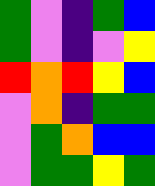[["green", "violet", "indigo", "green", "blue"], ["green", "violet", "indigo", "violet", "yellow"], ["red", "orange", "red", "yellow", "blue"], ["violet", "orange", "indigo", "green", "green"], ["violet", "green", "orange", "blue", "blue"], ["violet", "green", "green", "yellow", "green"]]